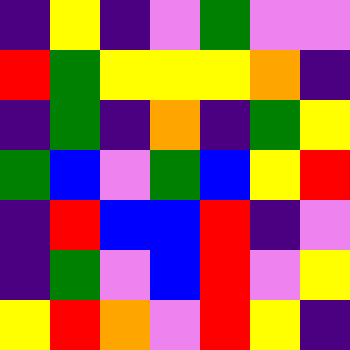[["indigo", "yellow", "indigo", "violet", "green", "violet", "violet"], ["red", "green", "yellow", "yellow", "yellow", "orange", "indigo"], ["indigo", "green", "indigo", "orange", "indigo", "green", "yellow"], ["green", "blue", "violet", "green", "blue", "yellow", "red"], ["indigo", "red", "blue", "blue", "red", "indigo", "violet"], ["indigo", "green", "violet", "blue", "red", "violet", "yellow"], ["yellow", "red", "orange", "violet", "red", "yellow", "indigo"]]